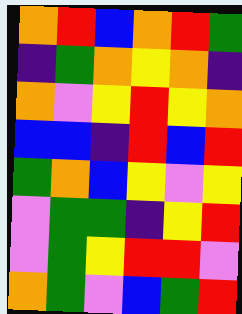[["orange", "red", "blue", "orange", "red", "green"], ["indigo", "green", "orange", "yellow", "orange", "indigo"], ["orange", "violet", "yellow", "red", "yellow", "orange"], ["blue", "blue", "indigo", "red", "blue", "red"], ["green", "orange", "blue", "yellow", "violet", "yellow"], ["violet", "green", "green", "indigo", "yellow", "red"], ["violet", "green", "yellow", "red", "red", "violet"], ["orange", "green", "violet", "blue", "green", "red"]]